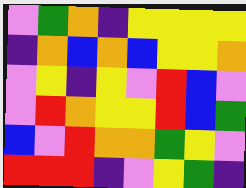[["violet", "green", "orange", "indigo", "yellow", "yellow", "yellow", "yellow"], ["indigo", "orange", "blue", "orange", "blue", "yellow", "yellow", "orange"], ["violet", "yellow", "indigo", "yellow", "violet", "red", "blue", "violet"], ["violet", "red", "orange", "yellow", "yellow", "red", "blue", "green"], ["blue", "violet", "red", "orange", "orange", "green", "yellow", "violet"], ["red", "red", "red", "indigo", "violet", "yellow", "green", "indigo"]]